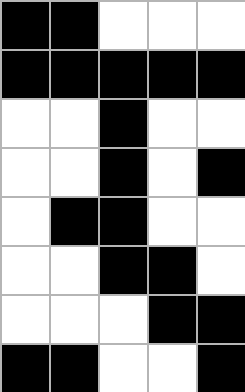[["black", "black", "white", "white", "white"], ["black", "black", "black", "black", "black"], ["white", "white", "black", "white", "white"], ["white", "white", "black", "white", "black"], ["white", "black", "black", "white", "white"], ["white", "white", "black", "black", "white"], ["white", "white", "white", "black", "black"], ["black", "black", "white", "white", "black"]]